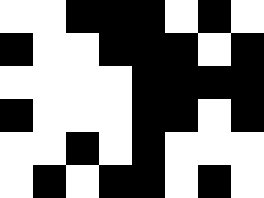[["white", "white", "black", "black", "black", "white", "black", "white"], ["black", "white", "white", "black", "black", "black", "white", "black"], ["white", "white", "white", "white", "black", "black", "black", "black"], ["black", "white", "white", "white", "black", "black", "white", "black"], ["white", "white", "black", "white", "black", "white", "white", "white"], ["white", "black", "white", "black", "black", "white", "black", "white"]]